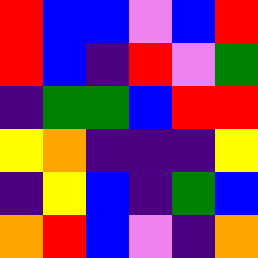[["red", "blue", "blue", "violet", "blue", "red"], ["red", "blue", "indigo", "red", "violet", "green"], ["indigo", "green", "green", "blue", "red", "red"], ["yellow", "orange", "indigo", "indigo", "indigo", "yellow"], ["indigo", "yellow", "blue", "indigo", "green", "blue"], ["orange", "red", "blue", "violet", "indigo", "orange"]]